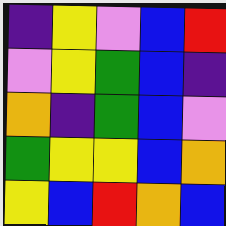[["indigo", "yellow", "violet", "blue", "red"], ["violet", "yellow", "green", "blue", "indigo"], ["orange", "indigo", "green", "blue", "violet"], ["green", "yellow", "yellow", "blue", "orange"], ["yellow", "blue", "red", "orange", "blue"]]